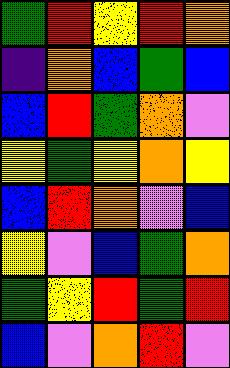[["green", "red", "yellow", "red", "orange"], ["indigo", "orange", "blue", "green", "blue"], ["blue", "red", "green", "orange", "violet"], ["yellow", "green", "yellow", "orange", "yellow"], ["blue", "red", "orange", "violet", "blue"], ["yellow", "violet", "blue", "green", "orange"], ["green", "yellow", "red", "green", "red"], ["blue", "violet", "orange", "red", "violet"]]